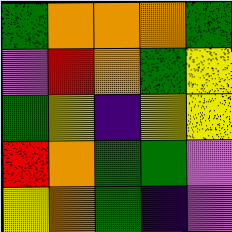[["green", "orange", "orange", "orange", "green"], ["violet", "red", "orange", "green", "yellow"], ["green", "yellow", "indigo", "yellow", "yellow"], ["red", "orange", "green", "green", "violet"], ["yellow", "orange", "green", "indigo", "violet"]]